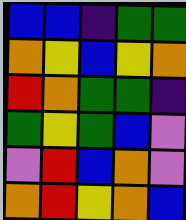[["blue", "blue", "indigo", "green", "green"], ["orange", "yellow", "blue", "yellow", "orange"], ["red", "orange", "green", "green", "indigo"], ["green", "yellow", "green", "blue", "violet"], ["violet", "red", "blue", "orange", "violet"], ["orange", "red", "yellow", "orange", "blue"]]